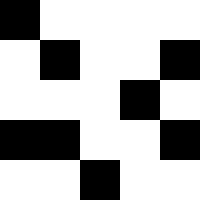[["black", "white", "white", "white", "white"], ["white", "black", "white", "white", "black"], ["white", "white", "white", "black", "white"], ["black", "black", "white", "white", "black"], ["white", "white", "black", "white", "white"]]